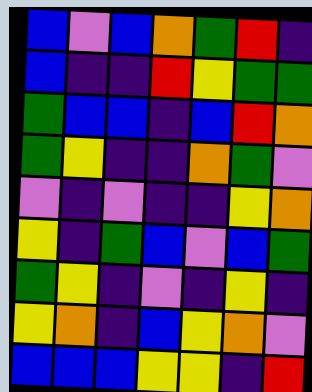[["blue", "violet", "blue", "orange", "green", "red", "indigo"], ["blue", "indigo", "indigo", "red", "yellow", "green", "green"], ["green", "blue", "blue", "indigo", "blue", "red", "orange"], ["green", "yellow", "indigo", "indigo", "orange", "green", "violet"], ["violet", "indigo", "violet", "indigo", "indigo", "yellow", "orange"], ["yellow", "indigo", "green", "blue", "violet", "blue", "green"], ["green", "yellow", "indigo", "violet", "indigo", "yellow", "indigo"], ["yellow", "orange", "indigo", "blue", "yellow", "orange", "violet"], ["blue", "blue", "blue", "yellow", "yellow", "indigo", "red"]]